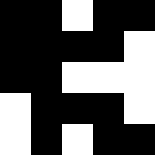[["black", "black", "white", "black", "black"], ["black", "black", "black", "black", "white"], ["black", "black", "white", "white", "white"], ["white", "black", "black", "black", "white"], ["white", "black", "white", "black", "black"]]